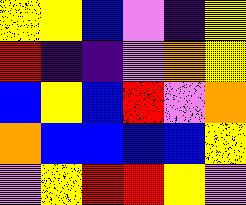[["yellow", "yellow", "blue", "violet", "indigo", "yellow"], ["red", "indigo", "indigo", "violet", "orange", "yellow"], ["blue", "yellow", "blue", "red", "violet", "orange"], ["orange", "blue", "blue", "blue", "blue", "yellow"], ["violet", "yellow", "red", "red", "yellow", "violet"]]